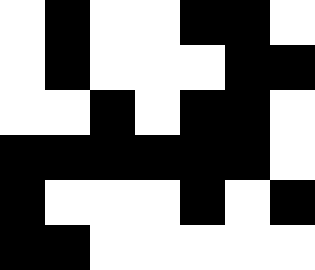[["white", "black", "white", "white", "black", "black", "white"], ["white", "black", "white", "white", "white", "black", "black"], ["white", "white", "black", "white", "black", "black", "white"], ["black", "black", "black", "black", "black", "black", "white"], ["black", "white", "white", "white", "black", "white", "black"], ["black", "black", "white", "white", "white", "white", "white"]]